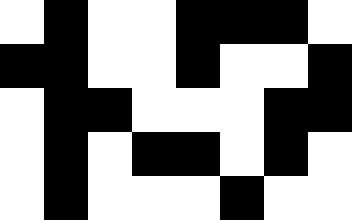[["white", "black", "white", "white", "black", "black", "black", "white"], ["black", "black", "white", "white", "black", "white", "white", "black"], ["white", "black", "black", "white", "white", "white", "black", "black"], ["white", "black", "white", "black", "black", "white", "black", "white"], ["white", "black", "white", "white", "white", "black", "white", "white"]]